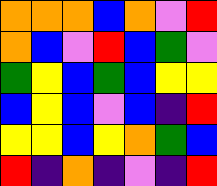[["orange", "orange", "orange", "blue", "orange", "violet", "red"], ["orange", "blue", "violet", "red", "blue", "green", "violet"], ["green", "yellow", "blue", "green", "blue", "yellow", "yellow"], ["blue", "yellow", "blue", "violet", "blue", "indigo", "red"], ["yellow", "yellow", "blue", "yellow", "orange", "green", "blue"], ["red", "indigo", "orange", "indigo", "violet", "indigo", "red"]]